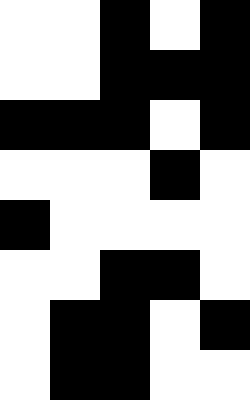[["white", "white", "black", "white", "black"], ["white", "white", "black", "black", "black"], ["black", "black", "black", "white", "black"], ["white", "white", "white", "black", "white"], ["black", "white", "white", "white", "white"], ["white", "white", "black", "black", "white"], ["white", "black", "black", "white", "black"], ["white", "black", "black", "white", "white"]]